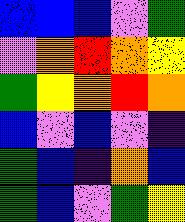[["blue", "blue", "blue", "violet", "green"], ["violet", "orange", "red", "orange", "yellow"], ["green", "yellow", "orange", "red", "orange"], ["blue", "violet", "blue", "violet", "indigo"], ["green", "blue", "indigo", "orange", "blue"], ["green", "blue", "violet", "green", "yellow"]]